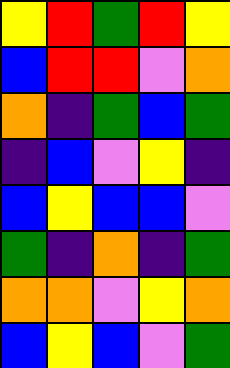[["yellow", "red", "green", "red", "yellow"], ["blue", "red", "red", "violet", "orange"], ["orange", "indigo", "green", "blue", "green"], ["indigo", "blue", "violet", "yellow", "indigo"], ["blue", "yellow", "blue", "blue", "violet"], ["green", "indigo", "orange", "indigo", "green"], ["orange", "orange", "violet", "yellow", "orange"], ["blue", "yellow", "blue", "violet", "green"]]